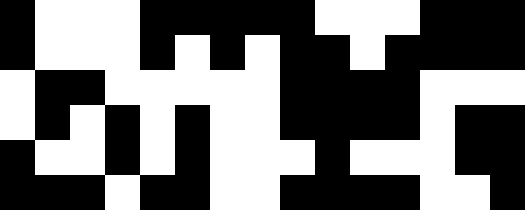[["black", "white", "white", "white", "black", "black", "black", "black", "black", "white", "white", "white", "black", "black", "black"], ["black", "white", "white", "white", "black", "white", "black", "white", "black", "black", "white", "black", "black", "black", "black"], ["white", "black", "black", "white", "white", "white", "white", "white", "black", "black", "black", "black", "white", "white", "white"], ["white", "black", "white", "black", "white", "black", "white", "white", "black", "black", "black", "black", "white", "black", "black"], ["black", "white", "white", "black", "white", "black", "white", "white", "white", "black", "white", "white", "white", "black", "black"], ["black", "black", "black", "white", "black", "black", "white", "white", "black", "black", "black", "black", "white", "white", "black"]]